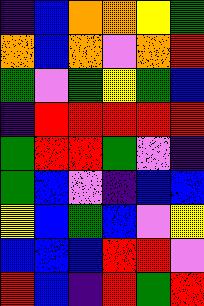[["indigo", "blue", "orange", "orange", "yellow", "green"], ["orange", "blue", "orange", "violet", "orange", "red"], ["green", "violet", "green", "yellow", "green", "blue"], ["indigo", "red", "red", "red", "red", "red"], ["green", "red", "red", "green", "violet", "indigo"], ["green", "blue", "violet", "indigo", "blue", "blue"], ["yellow", "blue", "green", "blue", "violet", "yellow"], ["blue", "blue", "blue", "red", "red", "violet"], ["red", "blue", "indigo", "red", "green", "red"]]